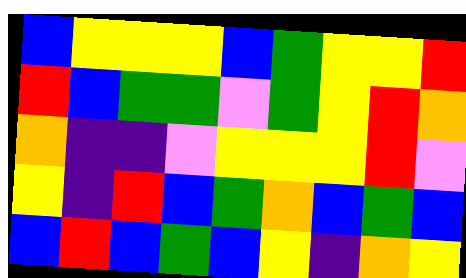[["blue", "yellow", "yellow", "yellow", "blue", "green", "yellow", "yellow", "red"], ["red", "blue", "green", "green", "violet", "green", "yellow", "red", "orange"], ["orange", "indigo", "indigo", "violet", "yellow", "yellow", "yellow", "red", "violet"], ["yellow", "indigo", "red", "blue", "green", "orange", "blue", "green", "blue"], ["blue", "red", "blue", "green", "blue", "yellow", "indigo", "orange", "yellow"]]